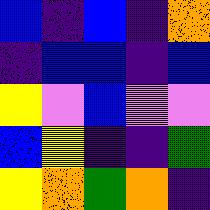[["blue", "indigo", "blue", "indigo", "orange"], ["indigo", "blue", "blue", "indigo", "blue"], ["yellow", "violet", "blue", "violet", "violet"], ["blue", "yellow", "indigo", "indigo", "green"], ["yellow", "orange", "green", "orange", "indigo"]]